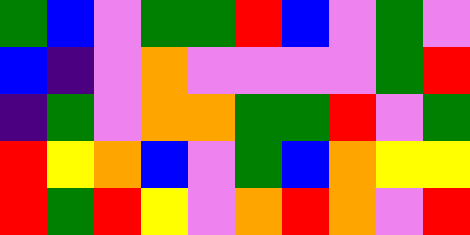[["green", "blue", "violet", "green", "green", "red", "blue", "violet", "green", "violet"], ["blue", "indigo", "violet", "orange", "violet", "violet", "violet", "violet", "green", "red"], ["indigo", "green", "violet", "orange", "orange", "green", "green", "red", "violet", "green"], ["red", "yellow", "orange", "blue", "violet", "green", "blue", "orange", "yellow", "yellow"], ["red", "green", "red", "yellow", "violet", "orange", "red", "orange", "violet", "red"]]